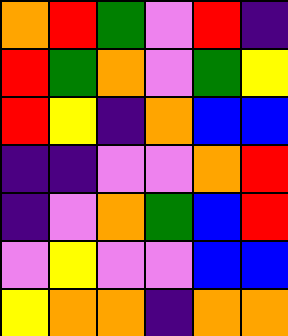[["orange", "red", "green", "violet", "red", "indigo"], ["red", "green", "orange", "violet", "green", "yellow"], ["red", "yellow", "indigo", "orange", "blue", "blue"], ["indigo", "indigo", "violet", "violet", "orange", "red"], ["indigo", "violet", "orange", "green", "blue", "red"], ["violet", "yellow", "violet", "violet", "blue", "blue"], ["yellow", "orange", "orange", "indigo", "orange", "orange"]]